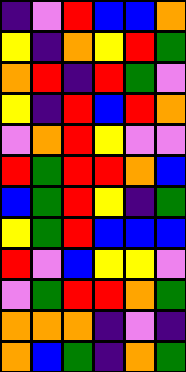[["indigo", "violet", "red", "blue", "blue", "orange"], ["yellow", "indigo", "orange", "yellow", "red", "green"], ["orange", "red", "indigo", "red", "green", "violet"], ["yellow", "indigo", "red", "blue", "red", "orange"], ["violet", "orange", "red", "yellow", "violet", "violet"], ["red", "green", "red", "red", "orange", "blue"], ["blue", "green", "red", "yellow", "indigo", "green"], ["yellow", "green", "red", "blue", "blue", "blue"], ["red", "violet", "blue", "yellow", "yellow", "violet"], ["violet", "green", "red", "red", "orange", "green"], ["orange", "orange", "orange", "indigo", "violet", "indigo"], ["orange", "blue", "green", "indigo", "orange", "green"]]